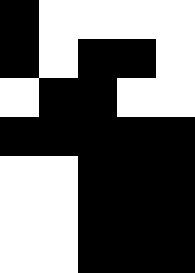[["black", "white", "white", "white", "white"], ["black", "white", "black", "black", "white"], ["white", "black", "black", "white", "white"], ["black", "black", "black", "black", "black"], ["white", "white", "black", "black", "black"], ["white", "white", "black", "black", "black"], ["white", "white", "black", "black", "black"]]